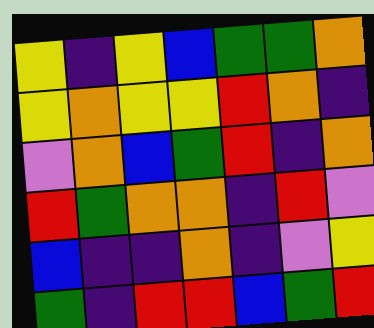[["yellow", "indigo", "yellow", "blue", "green", "green", "orange"], ["yellow", "orange", "yellow", "yellow", "red", "orange", "indigo"], ["violet", "orange", "blue", "green", "red", "indigo", "orange"], ["red", "green", "orange", "orange", "indigo", "red", "violet"], ["blue", "indigo", "indigo", "orange", "indigo", "violet", "yellow"], ["green", "indigo", "red", "red", "blue", "green", "red"]]